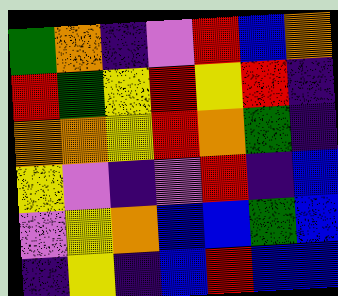[["green", "orange", "indigo", "violet", "red", "blue", "orange"], ["red", "green", "yellow", "red", "yellow", "red", "indigo"], ["orange", "orange", "yellow", "red", "orange", "green", "indigo"], ["yellow", "violet", "indigo", "violet", "red", "indigo", "blue"], ["violet", "yellow", "orange", "blue", "blue", "green", "blue"], ["indigo", "yellow", "indigo", "blue", "red", "blue", "blue"]]